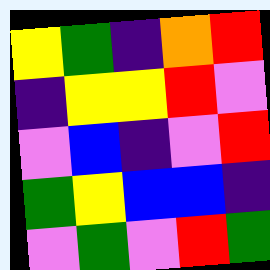[["yellow", "green", "indigo", "orange", "red"], ["indigo", "yellow", "yellow", "red", "violet"], ["violet", "blue", "indigo", "violet", "red"], ["green", "yellow", "blue", "blue", "indigo"], ["violet", "green", "violet", "red", "green"]]